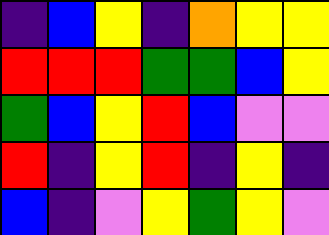[["indigo", "blue", "yellow", "indigo", "orange", "yellow", "yellow"], ["red", "red", "red", "green", "green", "blue", "yellow"], ["green", "blue", "yellow", "red", "blue", "violet", "violet"], ["red", "indigo", "yellow", "red", "indigo", "yellow", "indigo"], ["blue", "indigo", "violet", "yellow", "green", "yellow", "violet"]]